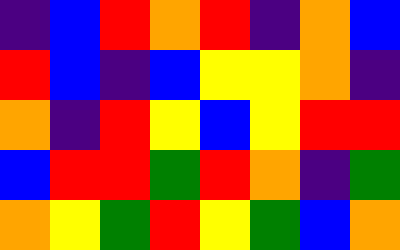[["indigo", "blue", "red", "orange", "red", "indigo", "orange", "blue"], ["red", "blue", "indigo", "blue", "yellow", "yellow", "orange", "indigo"], ["orange", "indigo", "red", "yellow", "blue", "yellow", "red", "red"], ["blue", "red", "red", "green", "red", "orange", "indigo", "green"], ["orange", "yellow", "green", "red", "yellow", "green", "blue", "orange"]]